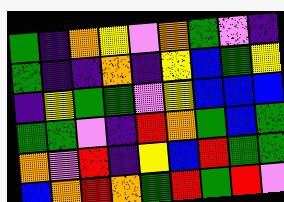[["green", "indigo", "orange", "yellow", "violet", "orange", "green", "violet", "indigo"], ["green", "indigo", "indigo", "orange", "indigo", "yellow", "blue", "green", "yellow"], ["indigo", "yellow", "green", "green", "violet", "yellow", "blue", "blue", "blue"], ["green", "green", "violet", "indigo", "red", "orange", "green", "blue", "green"], ["orange", "violet", "red", "indigo", "yellow", "blue", "red", "green", "green"], ["blue", "orange", "red", "orange", "green", "red", "green", "red", "violet"]]